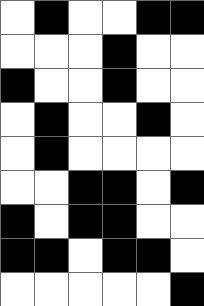[["white", "black", "white", "white", "black", "black"], ["white", "white", "white", "black", "white", "white"], ["black", "white", "white", "black", "white", "white"], ["white", "black", "white", "white", "black", "white"], ["white", "black", "white", "white", "white", "white"], ["white", "white", "black", "black", "white", "black"], ["black", "white", "black", "black", "white", "white"], ["black", "black", "white", "black", "black", "white"], ["white", "white", "white", "white", "white", "black"]]